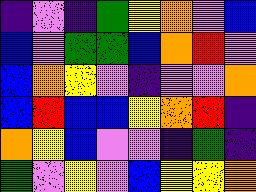[["indigo", "violet", "indigo", "green", "yellow", "orange", "violet", "blue"], ["blue", "violet", "green", "green", "blue", "orange", "red", "violet"], ["blue", "orange", "yellow", "violet", "indigo", "violet", "violet", "orange"], ["blue", "red", "blue", "blue", "yellow", "orange", "red", "indigo"], ["orange", "yellow", "blue", "violet", "violet", "indigo", "green", "indigo"], ["green", "violet", "yellow", "violet", "blue", "yellow", "yellow", "orange"]]